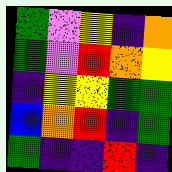[["green", "violet", "yellow", "indigo", "orange"], ["green", "violet", "red", "orange", "yellow"], ["indigo", "yellow", "yellow", "green", "green"], ["blue", "orange", "red", "indigo", "green"], ["green", "indigo", "indigo", "red", "indigo"]]